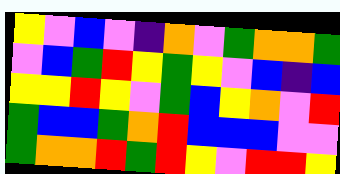[["yellow", "violet", "blue", "violet", "indigo", "orange", "violet", "green", "orange", "orange", "green"], ["violet", "blue", "green", "red", "yellow", "green", "yellow", "violet", "blue", "indigo", "blue"], ["yellow", "yellow", "red", "yellow", "violet", "green", "blue", "yellow", "orange", "violet", "red"], ["green", "blue", "blue", "green", "orange", "red", "blue", "blue", "blue", "violet", "violet"], ["green", "orange", "orange", "red", "green", "red", "yellow", "violet", "red", "red", "yellow"]]